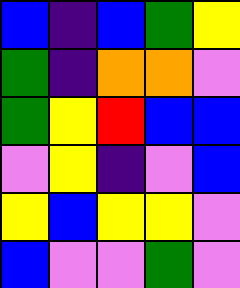[["blue", "indigo", "blue", "green", "yellow"], ["green", "indigo", "orange", "orange", "violet"], ["green", "yellow", "red", "blue", "blue"], ["violet", "yellow", "indigo", "violet", "blue"], ["yellow", "blue", "yellow", "yellow", "violet"], ["blue", "violet", "violet", "green", "violet"]]